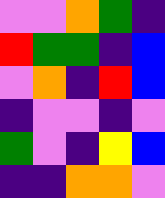[["violet", "violet", "orange", "green", "indigo"], ["red", "green", "green", "indigo", "blue"], ["violet", "orange", "indigo", "red", "blue"], ["indigo", "violet", "violet", "indigo", "violet"], ["green", "violet", "indigo", "yellow", "blue"], ["indigo", "indigo", "orange", "orange", "violet"]]